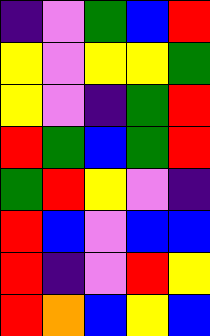[["indigo", "violet", "green", "blue", "red"], ["yellow", "violet", "yellow", "yellow", "green"], ["yellow", "violet", "indigo", "green", "red"], ["red", "green", "blue", "green", "red"], ["green", "red", "yellow", "violet", "indigo"], ["red", "blue", "violet", "blue", "blue"], ["red", "indigo", "violet", "red", "yellow"], ["red", "orange", "blue", "yellow", "blue"]]